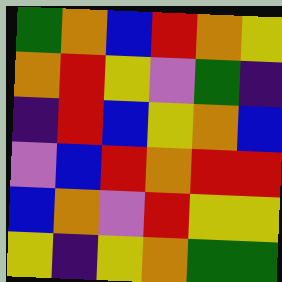[["green", "orange", "blue", "red", "orange", "yellow"], ["orange", "red", "yellow", "violet", "green", "indigo"], ["indigo", "red", "blue", "yellow", "orange", "blue"], ["violet", "blue", "red", "orange", "red", "red"], ["blue", "orange", "violet", "red", "yellow", "yellow"], ["yellow", "indigo", "yellow", "orange", "green", "green"]]